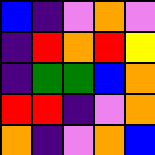[["blue", "indigo", "violet", "orange", "violet"], ["indigo", "red", "orange", "red", "yellow"], ["indigo", "green", "green", "blue", "orange"], ["red", "red", "indigo", "violet", "orange"], ["orange", "indigo", "violet", "orange", "blue"]]